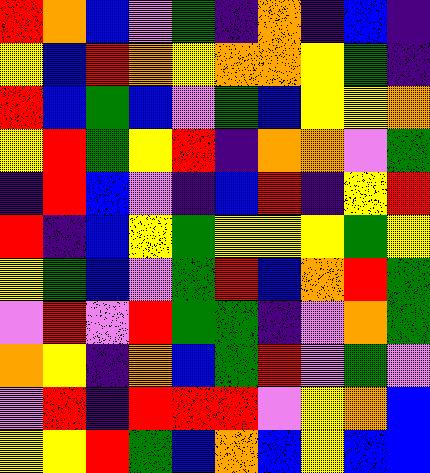[["red", "orange", "blue", "violet", "green", "indigo", "orange", "indigo", "blue", "indigo"], ["yellow", "blue", "red", "orange", "yellow", "orange", "orange", "yellow", "green", "indigo"], ["red", "blue", "green", "blue", "violet", "green", "blue", "yellow", "yellow", "orange"], ["yellow", "red", "green", "yellow", "red", "indigo", "orange", "orange", "violet", "green"], ["indigo", "red", "blue", "violet", "indigo", "blue", "red", "indigo", "yellow", "red"], ["red", "indigo", "blue", "yellow", "green", "yellow", "yellow", "yellow", "green", "yellow"], ["yellow", "green", "blue", "violet", "green", "red", "blue", "orange", "red", "green"], ["violet", "red", "violet", "red", "green", "green", "indigo", "violet", "orange", "green"], ["orange", "yellow", "indigo", "orange", "blue", "green", "red", "violet", "green", "violet"], ["violet", "red", "indigo", "red", "red", "red", "violet", "yellow", "orange", "blue"], ["yellow", "yellow", "red", "green", "blue", "orange", "blue", "yellow", "blue", "blue"]]